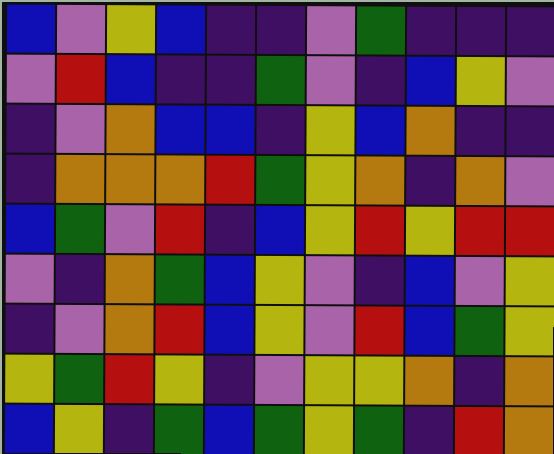[["blue", "violet", "yellow", "blue", "indigo", "indigo", "violet", "green", "indigo", "indigo", "indigo"], ["violet", "red", "blue", "indigo", "indigo", "green", "violet", "indigo", "blue", "yellow", "violet"], ["indigo", "violet", "orange", "blue", "blue", "indigo", "yellow", "blue", "orange", "indigo", "indigo"], ["indigo", "orange", "orange", "orange", "red", "green", "yellow", "orange", "indigo", "orange", "violet"], ["blue", "green", "violet", "red", "indigo", "blue", "yellow", "red", "yellow", "red", "red"], ["violet", "indigo", "orange", "green", "blue", "yellow", "violet", "indigo", "blue", "violet", "yellow"], ["indigo", "violet", "orange", "red", "blue", "yellow", "violet", "red", "blue", "green", "yellow"], ["yellow", "green", "red", "yellow", "indigo", "violet", "yellow", "yellow", "orange", "indigo", "orange"], ["blue", "yellow", "indigo", "green", "blue", "green", "yellow", "green", "indigo", "red", "orange"]]